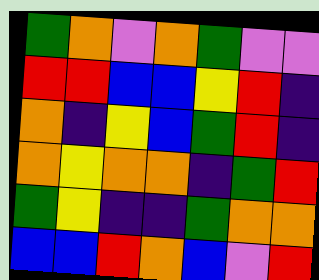[["green", "orange", "violet", "orange", "green", "violet", "violet"], ["red", "red", "blue", "blue", "yellow", "red", "indigo"], ["orange", "indigo", "yellow", "blue", "green", "red", "indigo"], ["orange", "yellow", "orange", "orange", "indigo", "green", "red"], ["green", "yellow", "indigo", "indigo", "green", "orange", "orange"], ["blue", "blue", "red", "orange", "blue", "violet", "red"]]